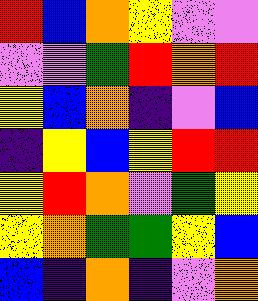[["red", "blue", "orange", "yellow", "violet", "violet"], ["violet", "violet", "green", "red", "orange", "red"], ["yellow", "blue", "orange", "indigo", "violet", "blue"], ["indigo", "yellow", "blue", "yellow", "red", "red"], ["yellow", "red", "orange", "violet", "green", "yellow"], ["yellow", "orange", "green", "green", "yellow", "blue"], ["blue", "indigo", "orange", "indigo", "violet", "orange"]]